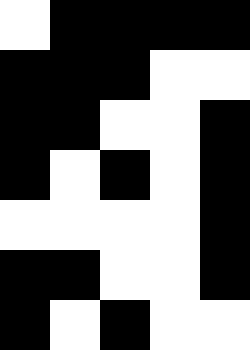[["white", "black", "black", "black", "black"], ["black", "black", "black", "white", "white"], ["black", "black", "white", "white", "black"], ["black", "white", "black", "white", "black"], ["white", "white", "white", "white", "black"], ["black", "black", "white", "white", "black"], ["black", "white", "black", "white", "white"]]